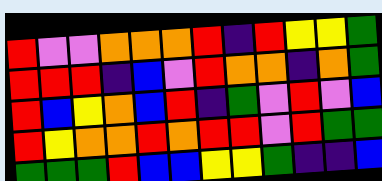[["red", "violet", "violet", "orange", "orange", "orange", "red", "indigo", "red", "yellow", "yellow", "green"], ["red", "red", "red", "indigo", "blue", "violet", "red", "orange", "orange", "indigo", "orange", "green"], ["red", "blue", "yellow", "orange", "blue", "red", "indigo", "green", "violet", "red", "violet", "blue"], ["red", "yellow", "orange", "orange", "red", "orange", "red", "red", "violet", "red", "green", "green"], ["green", "green", "green", "red", "blue", "blue", "yellow", "yellow", "green", "indigo", "indigo", "blue"]]